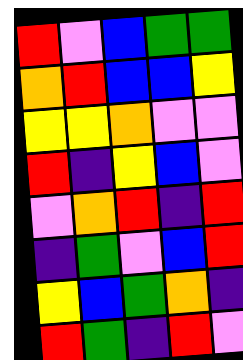[["red", "violet", "blue", "green", "green"], ["orange", "red", "blue", "blue", "yellow"], ["yellow", "yellow", "orange", "violet", "violet"], ["red", "indigo", "yellow", "blue", "violet"], ["violet", "orange", "red", "indigo", "red"], ["indigo", "green", "violet", "blue", "red"], ["yellow", "blue", "green", "orange", "indigo"], ["red", "green", "indigo", "red", "violet"]]